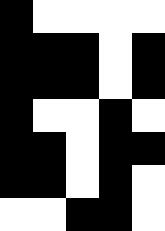[["black", "white", "white", "white", "white"], ["black", "black", "black", "white", "black"], ["black", "black", "black", "white", "black"], ["black", "white", "white", "black", "white"], ["black", "black", "white", "black", "black"], ["black", "black", "white", "black", "white"], ["white", "white", "black", "black", "white"]]